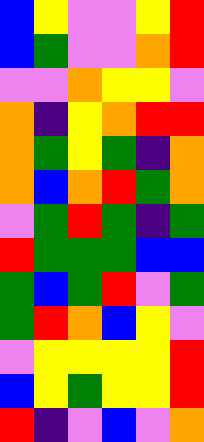[["blue", "yellow", "violet", "violet", "yellow", "red"], ["blue", "green", "violet", "violet", "orange", "red"], ["violet", "violet", "orange", "yellow", "yellow", "violet"], ["orange", "indigo", "yellow", "orange", "red", "red"], ["orange", "green", "yellow", "green", "indigo", "orange"], ["orange", "blue", "orange", "red", "green", "orange"], ["violet", "green", "red", "green", "indigo", "green"], ["red", "green", "green", "green", "blue", "blue"], ["green", "blue", "green", "red", "violet", "green"], ["green", "red", "orange", "blue", "yellow", "violet"], ["violet", "yellow", "yellow", "yellow", "yellow", "red"], ["blue", "yellow", "green", "yellow", "yellow", "red"], ["red", "indigo", "violet", "blue", "violet", "orange"]]